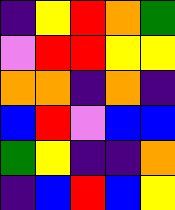[["indigo", "yellow", "red", "orange", "green"], ["violet", "red", "red", "yellow", "yellow"], ["orange", "orange", "indigo", "orange", "indigo"], ["blue", "red", "violet", "blue", "blue"], ["green", "yellow", "indigo", "indigo", "orange"], ["indigo", "blue", "red", "blue", "yellow"]]